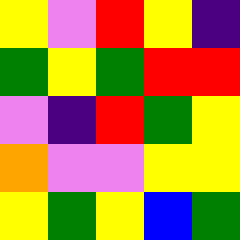[["yellow", "violet", "red", "yellow", "indigo"], ["green", "yellow", "green", "red", "red"], ["violet", "indigo", "red", "green", "yellow"], ["orange", "violet", "violet", "yellow", "yellow"], ["yellow", "green", "yellow", "blue", "green"]]